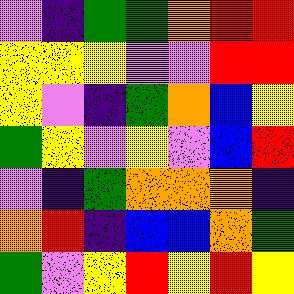[["violet", "indigo", "green", "green", "orange", "red", "red"], ["yellow", "yellow", "yellow", "violet", "violet", "red", "red"], ["yellow", "violet", "indigo", "green", "orange", "blue", "yellow"], ["green", "yellow", "violet", "yellow", "violet", "blue", "red"], ["violet", "indigo", "green", "orange", "orange", "orange", "indigo"], ["orange", "red", "indigo", "blue", "blue", "orange", "green"], ["green", "violet", "yellow", "red", "yellow", "red", "yellow"]]